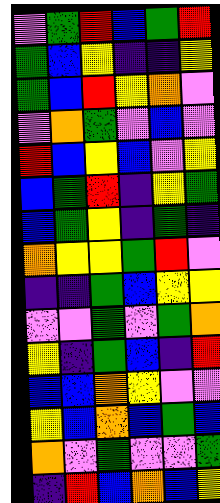[["violet", "green", "red", "blue", "green", "red"], ["green", "blue", "yellow", "indigo", "indigo", "yellow"], ["green", "blue", "red", "yellow", "orange", "violet"], ["violet", "orange", "green", "violet", "blue", "violet"], ["red", "blue", "yellow", "blue", "violet", "yellow"], ["blue", "green", "red", "indigo", "yellow", "green"], ["blue", "green", "yellow", "indigo", "green", "indigo"], ["orange", "yellow", "yellow", "green", "red", "violet"], ["indigo", "indigo", "green", "blue", "yellow", "yellow"], ["violet", "violet", "green", "violet", "green", "orange"], ["yellow", "indigo", "green", "blue", "indigo", "red"], ["blue", "blue", "orange", "yellow", "violet", "violet"], ["yellow", "blue", "orange", "blue", "green", "blue"], ["orange", "violet", "green", "violet", "violet", "green"], ["indigo", "red", "blue", "orange", "blue", "yellow"]]